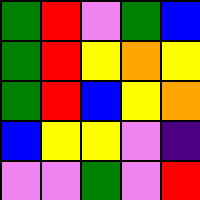[["green", "red", "violet", "green", "blue"], ["green", "red", "yellow", "orange", "yellow"], ["green", "red", "blue", "yellow", "orange"], ["blue", "yellow", "yellow", "violet", "indigo"], ["violet", "violet", "green", "violet", "red"]]